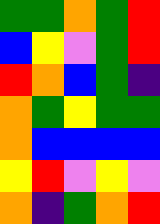[["green", "green", "orange", "green", "red"], ["blue", "yellow", "violet", "green", "red"], ["red", "orange", "blue", "green", "indigo"], ["orange", "green", "yellow", "green", "green"], ["orange", "blue", "blue", "blue", "blue"], ["yellow", "red", "violet", "yellow", "violet"], ["orange", "indigo", "green", "orange", "red"]]